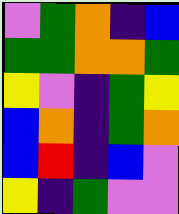[["violet", "green", "orange", "indigo", "blue"], ["green", "green", "orange", "orange", "green"], ["yellow", "violet", "indigo", "green", "yellow"], ["blue", "orange", "indigo", "green", "orange"], ["blue", "red", "indigo", "blue", "violet"], ["yellow", "indigo", "green", "violet", "violet"]]